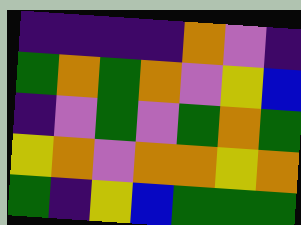[["indigo", "indigo", "indigo", "indigo", "orange", "violet", "indigo"], ["green", "orange", "green", "orange", "violet", "yellow", "blue"], ["indigo", "violet", "green", "violet", "green", "orange", "green"], ["yellow", "orange", "violet", "orange", "orange", "yellow", "orange"], ["green", "indigo", "yellow", "blue", "green", "green", "green"]]